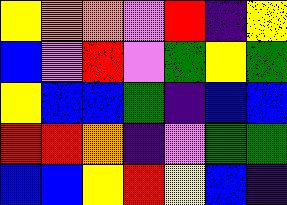[["yellow", "orange", "orange", "violet", "red", "indigo", "yellow"], ["blue", "violet", "red", "violet", "green", "yellow", "green"], ["yellow", "blue", "blue", "green", "indigo", "blue", "blue"], ["red", "red", "orange", "indigo", "violet", "green", "green"], ["blue", "blue", "yellow", "red", "yellow", "blue", "indigo"]]